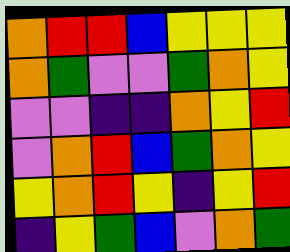[["orange", "red", "red", "blue", "yellow", "yellow", "yellow"], ["orange", "green", "violet", "violet", "green", "orange", "yellow"], ["violet", "violet", "indigo", "indigo", "orange", "yellow", "red"], ["violet", "orange", "red", "blue", "green", "orange", "yellow"], ["yellow", "orange", "red", "yellow", "indigo", "yellow", "red"], ["indigo", "yellow", "green", "blue", "violet", "orange", "green"]]